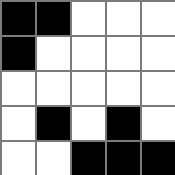[["black", "black", "white", "white", "white"], ["black", "white", "white", "white", "white"], ["white", "white", "white", "white", "white"], ["white", "black", "white", "black", "white"], ["white", "white", "black", "black", "black"]]